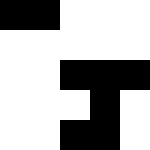[["black", "black", "white", "white", "white"], ["white", "white", "white", "white", "white"], ["white", "white", "black", "black", "black"], ["white", "white", "white", "black", "white"], ["white", "white", "black", "black", "white"]]